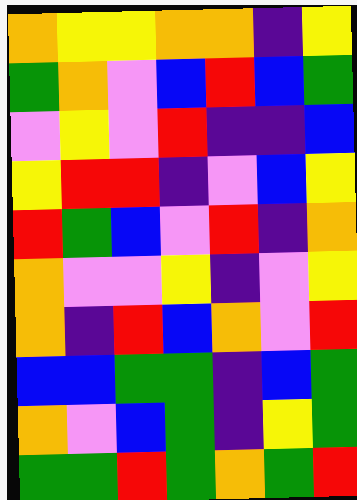[["orange", "yellow", "yellow", "orange", "orange", "indigo", "yellow"], ["green", "orange", "violet", "blue", "red", "blue", "green"], ["violet", "yellow", "violet", "red", "indigo", "indigo", "blue"], ["yellow", "red", "red", "indigo", "violet", "blue", "yellow"], ["red", "green", "blue", "violet", "red", "indigo", "orange"], ["orange", "violet", "violet", "yellow", "indigo", "violet", "yellow"], ["orange", "indigo", "red", "blue", "orange", "violet", "red"], ["blue", "blue", "green", "green", "indigo", "blue", "green"], ["orange", "violet", "blue", "green", "indigo", "yellow", "green"], ["green", "green", "red", "green", "orange", "green", "red"]]